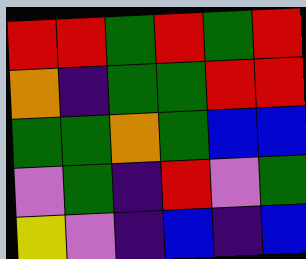[["red", "red", "green", "red", "green", "red"], ["orange", "indigo", "green", "green", "red", "red"], ["green", "green", "orange", "green", "blue", "blue"], ["violet", "green", "indigo", "red", "violet", "green"], ["yellow", "violet", "indigo", "blue", "indigo", "blue"]]